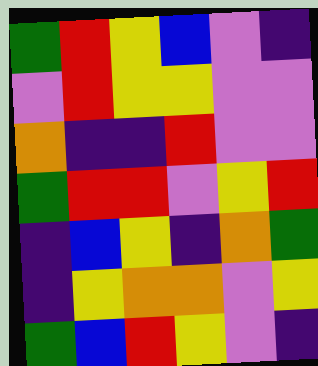[["green", "red", "yellow", "blue", "violet", "indigo"], ["violet", "red", "yellow", "yellow", "violet", "violet"], ["orange", "indigo", "indigo", "red", "violet", "violet"], ["green", "red", "red", "violet", "yellow", "red"], ["indigo", "blue", "yellow", "indigo", "orange", "green"], ["indigo", "yellow", "orange", "orange", "violet", "yellow"], ["green", "blue", "red", "yellow", "violet", "indigo"]]